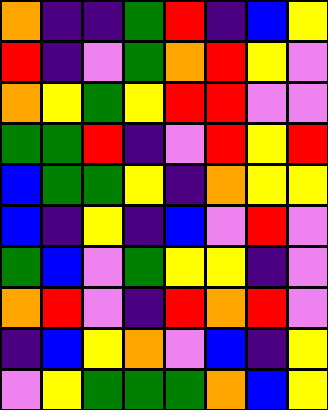[["orange", "indigo", "indigo", "green", "red", "indigo", "blue", "yellow"], ["red", "indigo", "violet", "green", "orange", "red", "yellow", "violet"], ["orange", "yellow", "green", "yellow", "red", "red", "violet", "violet"], ["green", "green", "red", "indigo", "violet", "red", "yellow", "red"], ["blue", "green", "green", "yellow", "indigo", "orange", "yellow", "yellow"], ["blue", "indigo", "yellow", "indigo", "blue", "violet", "red", "violet"], ["green", "blue", "violet", "green", "yellow", "yellow", "indigo", "violet"], ["orange", "red", "violet", "indigo", "red", "orange", "red", "violet"], ["indigo", "blue", "yellow", "orange", "violet", "blue", "indigo", "yellow"], ["violet", "yellow", "green", "green", "green", "orange", "blue", "yellow"]]